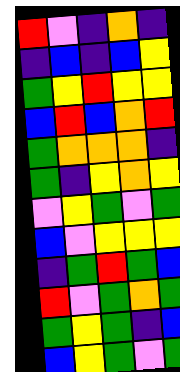[["red", "violet", "indigo", "orange", "indigo"], ["indigo", "blue", "indigo", "blue", "yellow"], ["green", "yellow", "red", "yellow", "yellow"], ["blue", "red", "blue", "orange", "red"], ["green", "orange", "orange", "orange", "indigo"], ["green", "indigo", "yellow", "orange", "yellow"], ["violet", "yellow", "green", "violet", "green"], ["blue", "violet", "yellow", "yellow", "yellow"], ["indigo", "green", "red", "green", "blue"], ["red", "violet", "green", "orange", "green"], ["green", "yellow", "green", "indigo", "blue"], ["blue", "yellow", "green", "violet", "green"]]